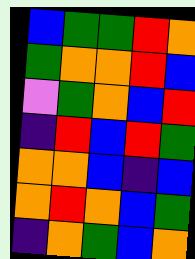[["blue", "green", "green", "red", "orange"], ["green", "orange", "orange", "red", "blue"], ["violet", "green", "orange", "blue", "red"], ["indigo", "red", "blue", "red", "green"], ["orange", "orange", "blue", "indigo", "blue"], ["orange", "red", "orange", "blue", "green"], ["indigo", "orange", "green", "blue", "orange"]]